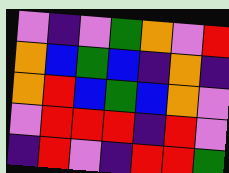[["violet", "indigo", "violet", "green", "orange", "violet", "red"], ["orange", "blue", "green", "blue", "indigo", "orange", "indigo"], ["orange", "red", "blue", "green", "blue", "orange", "violet"], ["violet", "red", "red", "red", "indigo", "red", "violet"], ["indigo", "red", "violet", "indigo", "red", "red", "green"]]